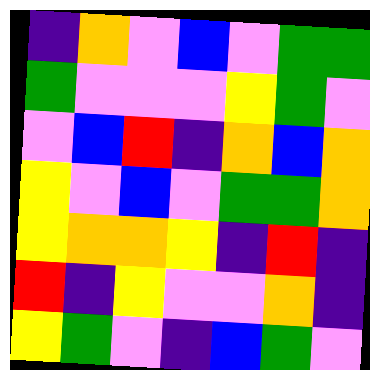[["indigo", "orange", "violet", "blue", "violet", "green", "green"], ["green", "violet", "violet", "violet", "yellow", "green", "violet"], ["violet", "blue", "red", "indigo", "orange", "blue", "orange"], ["yellow", "violet", "blue", "violet", "green", "green", "orange"], ["yellow", "orange", "orange", "yellow", "indigo", "red", "indigo"], ["red", "indigo", "yellow", "violet", "violet", "orange", "indigo"], ["yellow", "green", "violet", "indigo", "blue", "green", "violet"]]